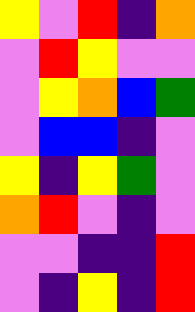[["yellow", "violet", "red", "indigo", "orange"], ["violet", "red", "yellow", "violet", "violet"], ["violet", "yellow", "orange", "blue", "green"], ["violet", "blue", "blue", "indigo", "violet"], ["yellow", "indigo", "yellow", "green", "violet"], ["orange", "red", "violet", "indigo", "violet"], ["violet", "violet", "indigo", "indigo", "red"], ["violet", "indigo", "yellow", "indigo", "red"]]